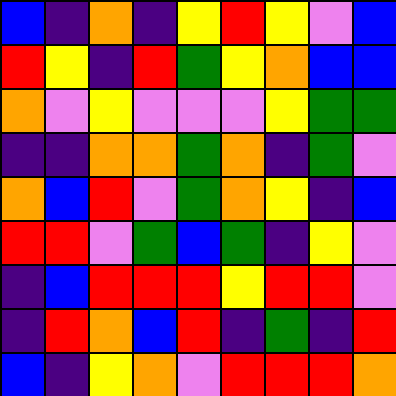[["blue", "indigo", "orange", "indigo", "yellow", "red", "yellow", "violet", "blue"], ["red", "yellow", "indigo", "red", "green", "yellow", "orange", "blue", "blue"], ["orange", "violet", "yellow", "violet", "violet", "violet", "yellow", "green", "green"], ["indigo", "indigo", "orange", "orange", "green", "orange", "indigo", "green", "violet"], ["orange", "blue", "red", "violet", "green", "orange", "yellow", "indigo", "blue"], ["red", "red", "violet", "green", "blue", "green", "indigo", "yellow", "violet"], ["indigo", "blue", "red", "red", "red", "yellow", "red", "red", "violet"], ["indigo", "red", "orange", "blue", "red", "indigo", "green", "indigo", "red"], ["blue", "indigo", "yellow", "orange", "violet", "red", "red", "red", "orange"]]